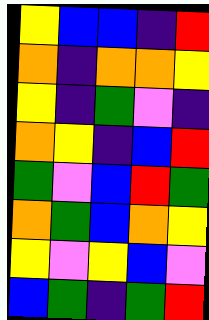[["yellow", "blue", "blue", "indigo", "red"], ["orange", "indigo", "orange", "orange", "yellow"], ["yellow", "indigo", "green", "violet", "indigo"], ["orange", "yellow", "indigo", "blue", "red"], ["green", "violet", "blue", "red", "green"], ["orange", "green", "blue", "orange", "yellow"], ["yellow", "violet", "yellow", "blue", "violet"], ["blue", "green", "indigo", "green", "red"]]